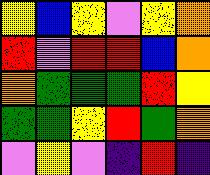[["yellow", "blue", "yellow", "violet", "yellow", "orange"], ["red", "violet", "red", "red", "blue", "orange"], ["orange", "green", "green", "green", "red", "yellow"], ["green", "green", "yellow", "red", "green", "orange"], ["violet", "yellow", "violet", "indigo", "red", "indigo"]]